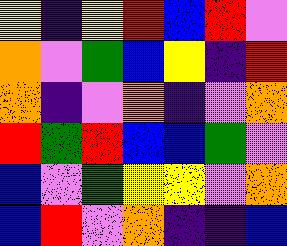[["yellow", "indigo", "yellow", "red", "blue", "red", "violet"], ["orange", "violet", "green", "blue", "yellow", "indigo", "red"], ["orange", "indigo", "violet", "orange", "indigo", "violet", "orange"], ["red", "green", "red", "blue", "blue", "green", "violet"], ["blue", "violet", "green", "yellow", "yellow", "violet", "orange"], ["blue", "red", "violet", "orange", "indigo", "indigo", "blue"]]